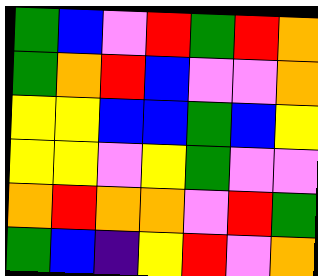[["green", "blue", "violet", "red", "green", "red", "orange"], ["green", "orange", "red", "blue", "violet", "violet", "orange"], ["yellow", "yellow", "blue", "blue", "green", "blue", "yellow"], ["yellow", "yellow", "violet", "yellow", "green", "violet", "violet"], ["orange", "red", "orange", "orange", "violet", "red", "green"], ["green", "blue", "indigo", "yellow", "red", "violet", "orange"]]